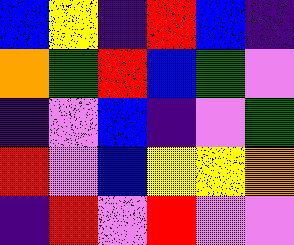[["blue", "yellow", "indigo", "red", "blue", "indigo"], ["orange", "green", "red", "blue", "green", "violet"], ["indigo", "violet", "blue", "indigo", "violet", "green"], ["red", "violet", "blue", "yellow", "yellow", "orange"], ["indigo", "red", "violet", "red", "violet", "violet"]]